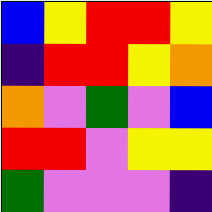[["blue", "yellow", "red", "red", "yellow"], ["indigo", "red", "red", "yellow", "orange"], ["orange", "violet", "green", "violet", "blue"], ["red", "red", "violet", "yellow", "yellow"], ["green", "violet", "violet", "violet", "indigo"]]